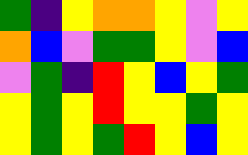[["green", "indigo", "yellow", "orange", "orange", "yellow", "violet", "yellow"], ["orange", "blue", "violet", "green", "green", "yellow", "violet", "blue"], ["violet", "green", "indigo", "red", "yellow", "blue", "yellow", "green"], ["yellow", "green", "yellow", "red", "yellow", "yellow", "green", "yellow"], ["yellow", "green", "yellow", "green", "red", "yellow", "blue", "yellow"]]